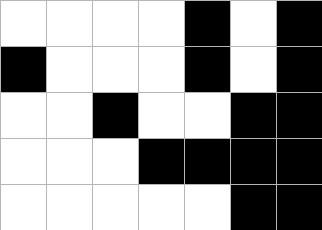[["white", "white", "white", "white", "black", "white", "black"], ["black", "white", "white", "white", "black", "white", "black"], ["white", "white", "black", "white", "white", "black", "black"], ["white", "white", "white", "black", "black", "black", "black"], ["white", "white", "white", "white", "white", "black", "black"]]